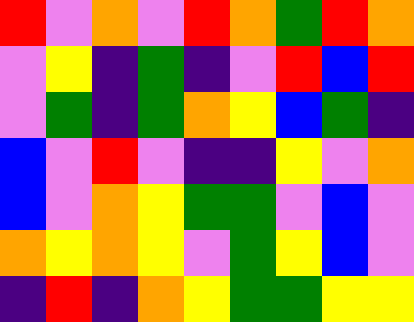[["red", "violet", "orange", "violet", "red", "orange", "green", "red", "orange"], ["violet", "yellow", "indigo", "green", "indigo", "violet", "red", "blue", "red"], ["violet", "green", "indigo", "green", "orange", "yellow", "blue", "green", "indigo"], ["blue", "violet", "red", "violet", "indigo", "indigo", "yellow", "violet", "orange"], ["blue", "violet", "orange", "yellow", "green", "green", "violet", "blue", "violet"], ["orange", "yellow", "orange", "yellow", "violet", "green", "yellow", "blue", "violet"], ["indigo", "red", "indigo", "orange", "yellow", "green", "green", "yellow", "yellow"]]